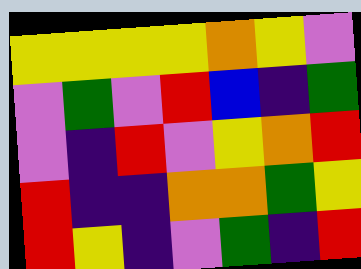[["yellow", "yellow", "yellow", "yellow", "orange", "yellow", "violet"], ["violet", "green", "violet", "red", "blue", "indigo", "green"], ["violet", "indigo", "red", "violet", "yellow", "orange", "red"], ["red", "indigo", "indigo", "orange", "orange", "green", "yellow"], ["red", "yellow", "indigo", "violet", "green", "indigo", "red"]]